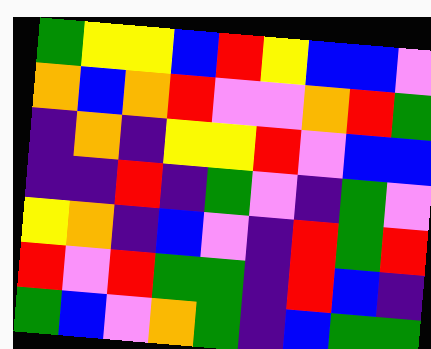[["green", "yellow", "yellow", "blue", "red", "yellow", "blue", "blue", "violet"], ["orange", "blue", "orange", "red", "violet", "violet", "orange", "red", "green"], ["indigo", "orange", "indigo", "yellow", "yellow", "red", "violet", "blue", "blue"], ["indigo", "indigo", "red", "indigo", "green", "violet", "indigo", "green", "violet"], ["yellow", "orange", "indigo", "blue", "violet", "indigo", "red", "green", "red"], ["red", "violet", "red", "green", "green", "indigo", "red", "blue", "indigo"], ["green", "blue", "violet", "orange", "green", "indigo", "blue", "green", "green"]]